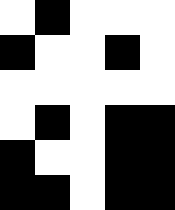[["white", "black", "white", "white", "white"], ["black", "white", "white", "black", "white"], ["white", "white", "white", "white", "white"], ["white", "black", "white", "black", "black"], ["black", "white", "white", "black", "black"], ["black", "black", "white", "black", "black"]]